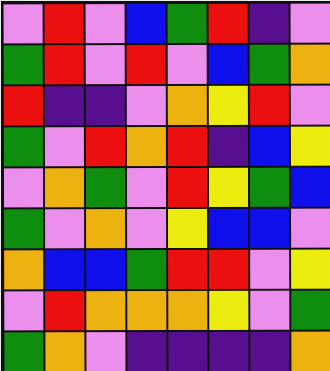[["violet", "red", "violet", "blue", "green", "red", "indigo", "violet"], ["green", "red", "violet", "red", "violet", "blue", "green", "orange"], ["red", "indigo", "indigo", "violet", "orange", "yellow", "red", "violet"], ["green", "violet", "red", "orange", "red", "indigo", "blue", "yellow"], ["violet", "orange", "green", "violet", "red", "yellow", "green", "blue"], ["green", "violet", "orange", "violet", "yellow", "blue", "blue", "violet"], ["orange", "blue", "blue", "green", "red", "red", "violet", "yellow"], ["violet", "red", "orange", "orange", "orange", "yellow", "violet", "green"], ["green", "orange", "violet", "indigo", "indigo", "indigo", "indigo", "orange"]]